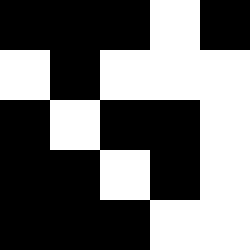[["black", "black", "black", "white", "black"], ["white", "black", "white", "white", "white"], ["black", "white", "black", "black", "white"], ["black", "black", "white", "black", "white"], ["black", "black", "black", "white", "white"]]